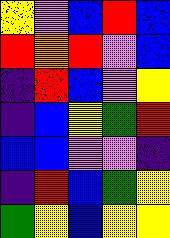[["yellow", "violet", "blue", "red", "blue"], ["red", "orange", "red", "violet", "blue"], ["indigo", "red", "blue", "violet", "yellow"], ["indigo", "blue", "yellow", "green", "red"], ["blue", "blue", "violet", "violet", "indigo"], ["indigo", "red", "blue", "green", "yellow"], ["green", "yellow", "blue", "yellow", "yellow"]]